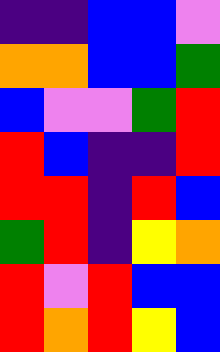[["indigo", "indigo", "blue", "blue", "violet"], ["orange", "orange", "blue", "blue", "green"], ["blue", "violet", "violet", "green", "red"], ["red", "blue", "indigo", "indigo", "red"], ["red", "red", "indigo", "red", "blue"], ["green", "red", "indigo", "yellow", "orange"], ["red", "violet", "red", "blue", "blue"], ["red", "orange", "red", "yellow", "blue"]]